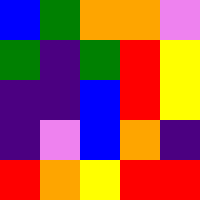[["blue", "green", "orange", "orange", "violet"], ["green", "indigo", "green", "red", "yellow"], ["indigo", "indigo", "blue", "red", "yellow"], ["indigo", "violet", "blue", "orange", "indigo"], ["red", "orange", "yellow", "red", "red"]]